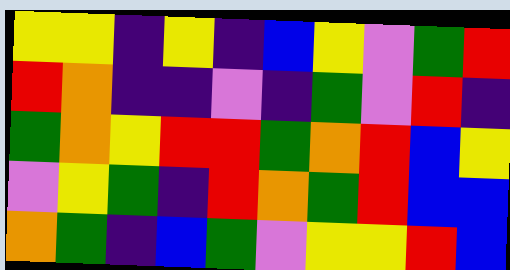[["yellow", "yellow", "indigo", "yellow", "indigo", "blue", "yellow", "violet", "green", "red"], ["red", "orange", "indigo", "indigo", "violet", "indigo", "green", "violet", "red", "indigo"], ["green", "orange", "yellow", "red", "red", "green", "orange", "red", "blue", "yellow"], ["violet", "yellow", "green", "indigo", "red", "orange", "green", "red", "blue", "blue"], ["orange", "green", "indigo", "blue", "green", "violet", "yellow", "yellow", "red", "blue"]]